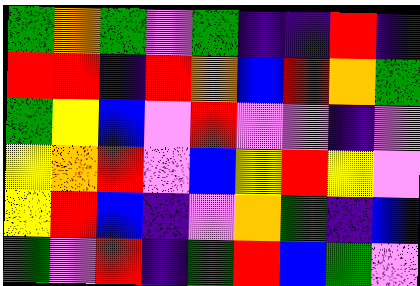[["green", "orange", "green", "violet", "green", "indigo", "indigo", "red", "indigo"], ["red", "red", "indigo", "red", "orange", "blue", "red", "orange", "green"], ["green", "yellow", "blue", "violet", "red", "violet", "violet", "indigo", "violet"], ["yellow", "orange", "red", "violet", "blue", "yellow", "red", "yellow", "violet"], ["yellow", "red", "blue", "indigo", "violet", "orange", "green", "indigo", "blue"], ["green", "violet", "red", "indigo", "green", "red", "blue", "green", "violet"]]